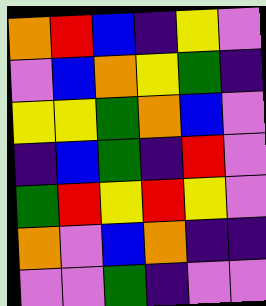[["orange", "red", "blue", "indigo", "yellow", "violet"], ["violet", "blue", "orange", "yellow", "green", "indigo"], ["yellow", "yellow", "green", "orange", "blue", "violet"], ["indigo", "blue", "green", "indigo", "red", "violet"], ["green", "red", "yellow", "red", "yellow", "violet"], ["orange", "violet", "blue", "orange", "indigo", "indigo"], ["violet", "violet", "green", "indigo", "violet", "violet"]]